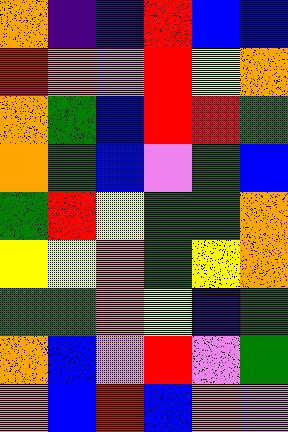[["orange", "indigo", "indigo", "red", "blue", "blue"], ["red", "orange", "violet", "red", "yellow", "orange"], ["orange", "green", "blue", "red", "red", "green"], ["orange", "green", "blue", "violet", "green", "blue"], ["green", "red", "yellow", "green", "green", "orange"], ["yellow", "yellow", "orange", "green", "yellow", "orange"], ["green", "green", "orange", "yellow", "indigo", "green"], ["orange", "blue", "violet", "red", "violet", "green"], ["orange", "blue", "red", "blue", "orange", "violet"]]